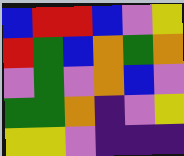[["blue", "red", "red", "blue", "violet", "yellow"], ["red", "green", "blue", "orange", "green", "orange"], ["violet", "green", "violet", "orange", "blue", "violet"], ["green", "green", "orange", "indigo", "violet", "yellow"], ["yellow", "yellow", "violet", "indigo", "indigo", "indigo"]]